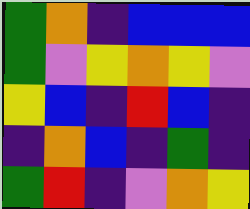[["green", "orange", "indigo", "blue", "blue", "blue"], ["green", "violet", "yellow", "orange", "yellow", "violet"], ["yellow", "blue", "indigo", "red", "blue", "indigo"], ["indigo", "orange", "blue", "indigo", "green", "indigo"], ["green", "red", "indigo", "violet", "orange", "yellow"]]